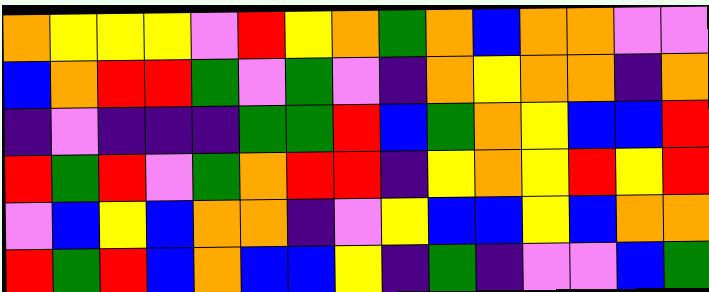[["orange", "yellow", "yellow", "yellow", "violet", "red", "yellow", "orange", "green", "orange", "blue", "orange", "orange", "violet", "violet"], ["blue", "orange", "red", "red", "green", "violet", "green", "violet", "indigo", "orange", "yellow", "orange", "orange", "indigo", "orange"], ["indigo", "violet", "indigo", "indigo", "indigo", "green", "green", "red", "blue", "green", "orange", "yellow", "blue", "blue", "red"], ["red", "green", "red", "violet", "green", "orange", "red", "red", "indigo", "yellow", "orange", "yellow", "red", "yellow", "red"], ["violet", "blue", "yellow", "blue", "orange", "orange", "indigo", "violet", "yellow", "blue", "blue", "yellow", "blue", "orange", "orange"], ["red", "green", "red", "blue", "orange", "blue", "blue", "yellow", "indigo", "green", "indigo", "violet", "violet", "blue", "green"]]